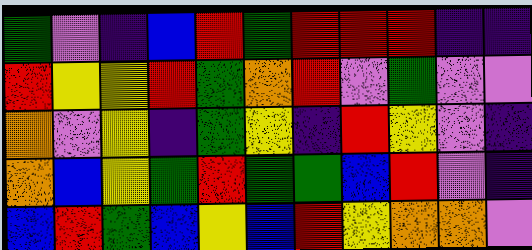[["green", "violet", "indigo", "blue", "red", "green", "red", "red", "red", "indigo", "indigo"], ["red", "yellow", "yellow", "red", "green", "orange", "red", "violet", "green", "violet", "violet"], ["orange", "violet", "yellow", "indigo", "green", "yellow", "indigo", "red", "yellow", "violet", "indigo"], ["orange", "blue", "yellow", "green", "red", "green", "green", "blue", "red", "violet", "indigo"], ["blue", "red", "green", "blue", "yellow", "blue", "red", "yellow", "orange", "orange", "violet"]]